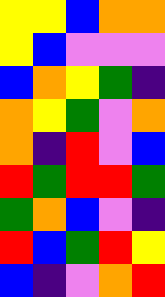[["yellow", "yellow", "blue", "orange", "orange"], ["yellow", "blue", "violet", "violet", "violet"], ["blue", "orange", "yellow", "green", "indigo"], ["orange", "yellow", "green", "violet", "orange"], ["orange", "indigo", "red", "violet", "blue"], ["red", "green", "red", "red", "green"], ["green", "orange", "blue", "violet", "indigo"], ["red", "blue", "green", "red", "yellow"], ["blue", "indigo", "violet", "orange", "red"]]